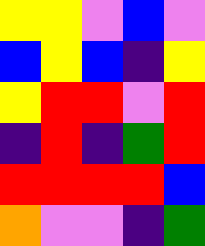[["yellow", "yellow", "violet", "blue", "violet"], ["blue", "yellow", "blue", "indigo", "yellow"], ["yellow", "red", "red", "violet", "red"], ["indigo", "red", "indigo", "green", "red"], ["red", "red", "red", "red", "blue"], ["orange", "violet", "violet", "indigo", "green"]]